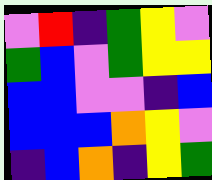[["violet", "red", "indigo", "green", "yellow", "violet"], ["green", "blue", "violet", "green", "yellow", "yellow"], ["blue", "blue", "violet", "violet", "indigo", "blue"], ["blue", "blue", "blue", "orange", "yellow", "violet"], ["indigo", "blue", "orange", "indigo", "yellow", "green"]]